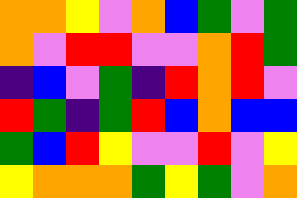[["orange", "orange", "yellow", "violet", "orange", "blue", "green", "violet", "green"], ["orange", "violet", "red", "red", "violet", "violet", "orange", "red", "green"], ["indigo", "blue", "violet", "green", "indigo", "red", "orange", "red", "violet"], ["red", "green", "indigo", "green", "red", "blue", "orange", "blue", "blue"], ["green", "blue", "red", "yellow", "violet", "violet", "red", "violet", "yellow"], ["yellow", "orange", "orange", "orange", "green", "yellow", "green", "violet", "orange"]]